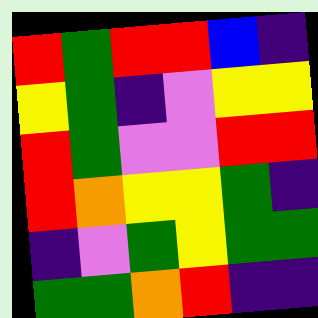[["red", "green", "red", "red", "blue", "indigo"], ["yellow", "green", "indigo", "violet", "yellow", "yellow"], ["red", "green", "violet", "violet", "red", "red"], ["red", "orange", "yellow", "yellow", "green", "indigo"], ["indigo", "violet", "green", "yellow", "green", "green"], ["green", "green", "orange", "red", "indigo", "indigo"]]